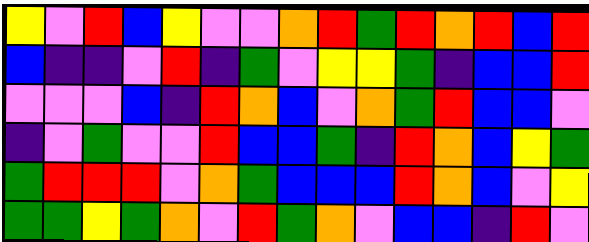[["yellow", "violet", "red", "blue", "yellow", "violet", "violet", "orange", "red", "green", "red", "orange", "red", "blue", "red"], ["blue", "indigo", "indigo", "violet", "red", "indigo", "green", "violet", "yellow", "yellow", "green", "indigo", "blue", "blue", "red"], ["violet", "violet", "violet", "blue", "indigo", "red", "orange", "blue", "violet", "orange", "green", "red", "blue", "blue", "violet"], ["indigo", "violet", "green", "violet", "violet", "red", "blue", "blue", "green", "indigo", "red", "orange", "blue", "yellow", "green"], ["green", "red", "red", "red", "violet", "orange", "green", "blue", "blue", "blue", "red", "orange", "blue", "violet", "yellow"], ["green", "green", "yellow", "green", "orange", "violet", "red", "green", "orange", "violet", "blue", "blue", "indigo", "red", "violet"]]